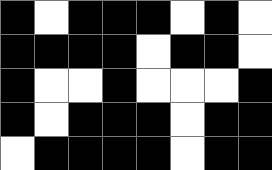[["black", "white", "black", "black", "black", "white", "black", "white"], ["black", "black", "black", "black", "white", "black", "black", "white"], ["black", "white", "white", "black", "white", "white", "white", "black"], ["black", "white", "black", "black", "black", "white", "black", "black"], ["white", "black", "black", "black", "black", "white", "black", "black"]]